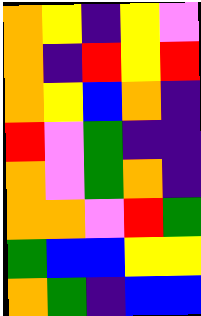[["orange", "yellow", "indigo", "yellow", "violet"], ["orange", "indigo", "red", "yellow", "red"], ["orange", "yellow", "blue", "orange", "indigo"], ["red", "violet", "green", "indigo", "indigo"], ["orange", "violet", "green", "orange", "indigo"], ["orange", "orange", "violet", "red", "green"], ["green", "blue", "blue", "yellow", "yellow"], ["orange", "green", "indigo", "blue", "blue"]]